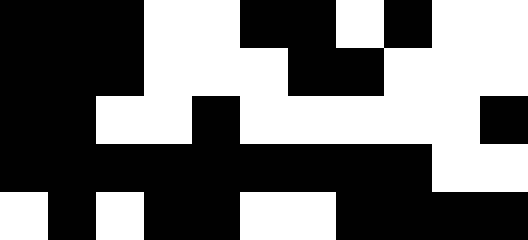[["black", "black", "black", "white", "white", "black", "black", "white", "black", "white", "white"], ["black", "black", "black", "white", "white", "white", "black", "black", "white", "white", "white"], ["black", "black", "white", "white", "black", "white", "white", "white", "white", "white", "black"], ["black", "black", "black", "black", "black", "black", "black", "black", "black", "white", "white"], ["white", "black", "white", "black", "black", "white", "white", "black", "black", "black", "black"]]